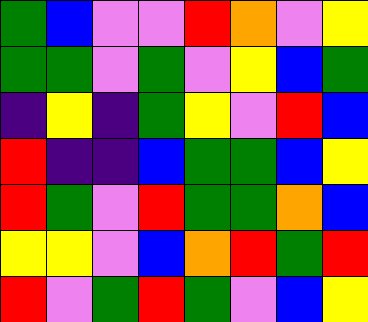[["green", "blue", "violet", "violet", "red", "orange", "violet", "yellow"], ["green", "green", "violet", "green", "violet", "yellow", "blue", "green"], ["indigo", "yellow", "indigo", "green", "yellow", "violet", "red", "blue"], ["red", "indigo", "indigo", "blue", "green", "green", "blue", "yellow"], ["red", "green", "violet", "red", "green", "green", "orange", "blue"], ["yellow", "yellow", "violet", "blue", "orange", "red", "green", "red"], ["red", "violet", "green", "red", "green", "violet", "blue", "yellow"]]